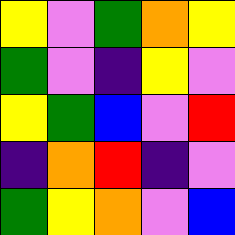[["yellow", "violet", "green", "orange", "yellow"], ["green", "violet", "indigo", "yellow", "violet"], ["yellow", "green", "blue", "violet", "red"], ["indigo", "orange", "red", "indigo", "violet"], ["green", "yellow", "orange", "violet", "blue"]]